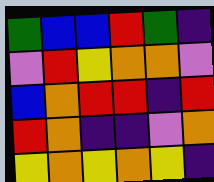[["green", "blue", "blue", "red", "green", "indigo"], ["violet", "red", "yellow", "orange", "orange", "violet"], ["blue", "orange", "red", "red", "indigo", "red"], ["red", "orange", "indigo", "indigo", "violet", "orange"], ["yellow", "orange", "yellow", "orange", "yellow", "indigo"]]